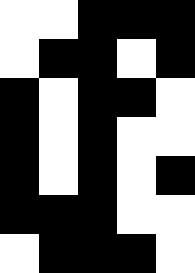[["white", "white", "black", "black", "black"], ["white", "black", "black", "white", "black"], ["black", "white", "black", "black", "white"], ["black", "white", "black", "white", "white"], ["black", "white", "black", "white", "black"], ["black", "black", "black", "white", "white"], ["white", "black", "black", "black", "white"]]